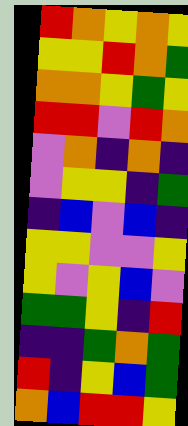[["red", "orange", "yellow", "orange", "yellow"], ["yellow", "yellow", "red", "orange", "green"], ["orange", "orange", "yellow", "green", "yellow"], ["red", "red", "violet", "red", "orange"], ["violet", "orange", "indigo", "orange", "indigo"], ["violet", "yellow", "yellow", "indigo", "green"], ["indigo", "blue", "violet", "blue", "indigo"], ["yellow", "yellow", "violet", "violet", "yellow"], ["yellow", "violet", "yellow", "blue", "violet"], ["green", "green", "yellow", "indigo", "red"], ["indigo", "indigo", "green", "orange", "green"], ["red", "indigo", "yellow", "blue", "green"], ["orange", "blue", "red", "red", "yellow"]]